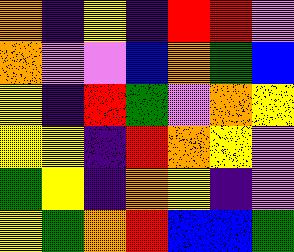[["orange", "indigo", "yellow", "indigo", "red", "red", "violet"], ["orange", "violet", "violet", "blue", "orange", "green", "blue"], ["yellow", "indigo", "red", "green", "violet", "orange", "yellow"], ["yellow", "yellow", "indigo", "red", "orange", "yellow", "violet"], ["green", "yellow", "indigo", "orange", "yellow", "indigo", "violet"], ["yellow", "green", "orange", "red", "blue", "blue", "green"]]